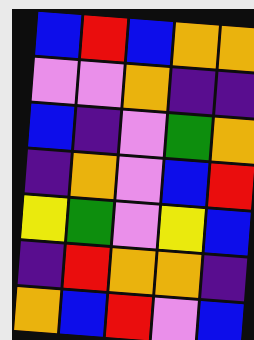[["blue", "red", "blue", "orange", "orange"], ["violet", "violet", "orange", "indigo", "indigo"], ["blue", "indigo", "violet", "green", "orange"], ["indigo", "orange", "violet", "blue", "red"], ["yellow", "green", "violet", "yellow", "blue"], ["indigo", "red", "orange", "orange", "indigo"], ["orange", "blue", "red", "violet", "blue"]]